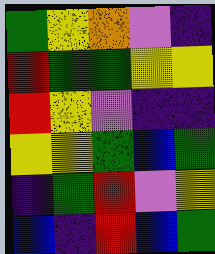[["green", "yellow", "orange", "violet", "indigo"], ["red", "green", "green", "yellow", "yellow"], ["red", "yellow", "violet", "indigo", "indigo"], ["yellow", "yellow", "green", "blue", "green"], ["indigo", "green", "red", "violet", "yellow"], ["blue", "indigo", "red", "blue", "green"]]